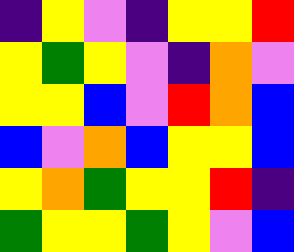[["indigo", "yellow", "violet", "indigo", "yellow", "yellow", "red"], ["yellow", "green", "yellow", "violet", "indigo", "orange", "violet"], ["yellow", "yellow", "blue", "violet", "red", "orange", "blue"], ["blue", "violet", "orange", "blue", "yellow", "yellow", "blue"], ["yellow", "orange", "green", "yellow", "yellow", "red", "indigo"], ["green", "yellow", "yellow", "green", "yellow", "violet", "blue"]]